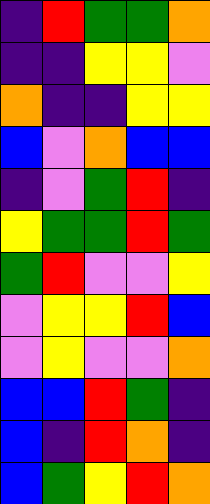[["indigo", "red", "green", "green", "orange"], ["indigo", "indigo", "yellow", "yellow", "violet"], ["orange", "indigo", "indigo", "yellow", "yellow"], ["blue", "violet", "orange", "blue", "blue"], ["indigo", "violet", "green", "red", "indigo"], ["yellow", "green", "green", "red", "green"], ["green", "red", "violet", "violet", "yellow"], ["violet", "yellow", "yellow", "red", "blue"], ["violet", "yellow", "violet", "violet", "orange"], ["blue", "blue", "red", "green", "indigo"], ["blue", "indigo", "red", "orange", "indigo"], ["blue", "green", "yellow", "red", "orange"]]